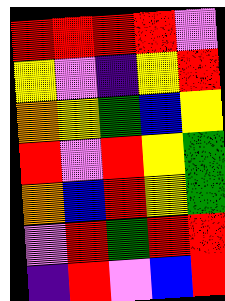[["red", "red", "red", "red", "violet"], ["yellow", "violet", "indigo", "yellow", "red"], ["orange", "yellow", "green", "blue", "yellow"], ["red", "violet", "red", "yellow", "green"], ["orange", "blue", "red", "yellow", "green"], ["violet", "red", "green", "red", "red"], ["indigo", "red", "violet", "blue", "red"]]